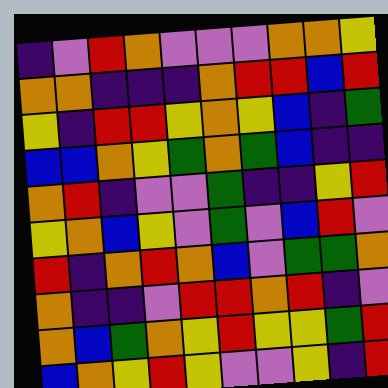[["indigo", "violet", "red", "orange", "violet", "violet", "violet", "orange", "orange", "yellow"], ["orange", "orange", "indigo", "indigo", "indigo", "orange", "red", "red", "blue", "red"], ["yellow", "indigo", "red", "red", "yellow", "orange", "yellow", "blue", "indigo", "green"], ["blue", "blue", "orange", "yellow", "green", "orange", "green", "blue", "indigo", "indigo"], ["orange", "red", "indigo", "violet", "violet", "green", "indigo", "indigo", "yellow", "red"], ["yellow", "orange", "blue", "yellow", "violet", "green", "violet", "blue", "red", "violet"], ["red", "indigo", "orange", "red", "orange", "blue", "violet", "green", "green", "orange"], ["orange", "indigo", "indigo", "violet", "red", "red", "orange", "red", "indigo", "violet"], ["orange", "blue", "green", "orange", "yellow", "red", "yellow", "yellow", "green", "red"], ["blue", "orange", "yellow", "red", "yellow", "violet", "violet", "yellow", "indigo", "red"]]